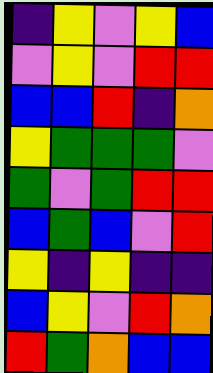[["indigo", "yellow", "violet", "yellow", "blue"], ["violet", "yellow", "violet", "red", "red"], ["blue", "blue", "red", "indigo", "orange"], ["yellow", "green", "green", "green", "violet"], ["green", "violet", "green", "red", "red"], ["blue", "green", "blue", "violet", "red"], ["yellow", "indigo", "yellow", "indigo", "indigo"], ["blue", "yellow", "violet", "red", "orange"], ["red", "green", "orange", "blue", "blue"]]